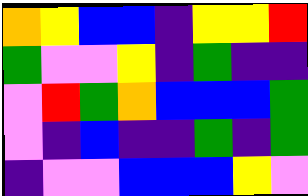[["orange", "yellow", "blue", "blue", "indigo", "yellow", "yellow", "red"], ["green", "violet", "violet", "yellow", "indigo", "green", "indigo", "indigo"], ["violet", "red", "green", "orange", "blue", "blue", "blue", "green"], ["violet", "indigo", "blue", "indigo", "indigo", "green", "indigo", "green"], ["indigo", "violet", "violet", "blue", "blue", "blue", "yellow", "violet"]]